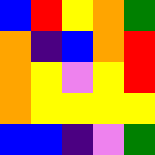[["blue", "red", "yellow", "orange", "green"], ["orange", "indigo", "blue", "orange", "red"], ["orange", "yellow", "violet", "yellow", "red"], ["orange", "yellow", "yellow", "yellow", "yellow"], ["blue", "blue", "indigo", "violet", "green"]]